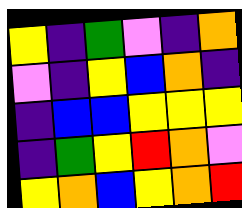[["yellow", "indigo", "green", "violet", "indigo", "orange"], ["violet", "indigo", "yellow", "blue", "orange", "indigo"], ["indigo", "blue", "blue", "yellow", "yellow", "yellow"], ["indigo", "green", "yellow", "red", "orange", "violet"], ["yellow", "orange", "blue", "yellow", "orange", "red"]]